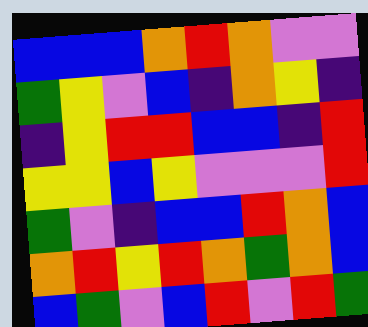[["blue", "blue", "blue", "orange", "red", "orange", "violet", "violet"], ["green", "yellow", "violet", "blue", "indigo", "orange", "yellow", "indigo"], ["indigo", "yellow", "red", "red", "blue", "blue", "indigo", "red"], ["yellow", "yellow", "blue", "yellow", "violet", "violet", "violet", "red"], ["green", "violet", "indigo", "blue", "blue", "red", "orange", "blue"], ["orange", "red", "yellow", "red", "orange", "green", "orange", "blue"], ["blue", "green", "violet", "blue", "red", "violet", "red", "green"]]